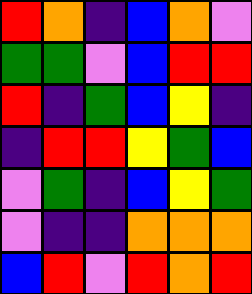[["red", "orange", "indigo", "blue", "orange", "violet"], ["green", "green", "violet", "blue", "red", "red"], ["red", "indigo", "green", "blue", "yellow", "indigo"], ["indigo", "red", "red", "yellow", "green", "blue"], ["violet", "green", "indigo", "blue", "yellow", "green"], ["violet", "indigo", "indigo", "orange", "orange", "orange"], ["blue", "red", "violet", "red", "orange", "red"]]